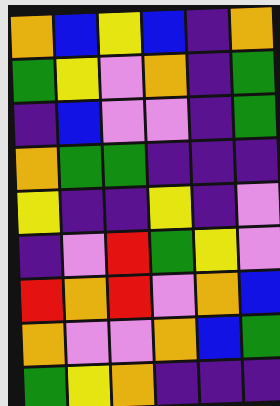[["orange", "blue", "yellow", "blue", "indigo", "orange"], ["green", "yellow", "violet", "orange", "indigo", "green"], ["indigo", "blue", "violet", "violet", "indigo", "green"], ["orange", "green", "green", "indigo", "indigo", "indigo"], ["yellow", "indigo", "indigo", "yellow", "indigo", "violet"], ["indigo", "violet", "red", "green", "yellow", "violet"], ["red", "orange", "red", "violet", "orange", "blue"], ["orange", "violet", "violet", "orange", "blue", "green"], ["green", "yellow", "orange", "indigo", "indigo", "indigo"]]